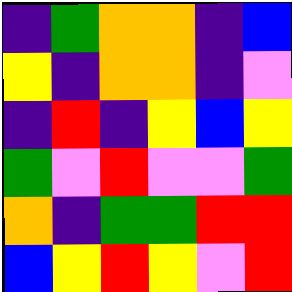[["indigo", "green", "orange", "orange", "indigo", "blue"], ["yellow", "indigo", "orange", "orange", "indigo", "violet"], ["indigo", "red", "indigo", "yellow", "blue", "yellow"], ["green", "violet", "red", "violet", "violet", "green"], ["orange", "indigo", "green", "green", "red", "red"], ["blue", "yellow", "red", "yellow", "violet", "red"]]